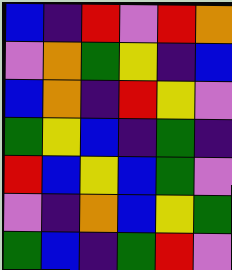[["blue", "indigo", "red", "violet", "red", "orange"], ["violet", "orange", "green", "yellow", "indigo", "blue"], ["blue", "orange", "indigo", "red", "yellow", "violet"], ["green", "yellow", "blue", "indigo", "green", "indigo"], ["red", "blue", "yellow", "blue", "green", "violet"], ["violet", "indigo", "orange", "blue", "yellow", "green"], ["green", "blue", "indigo", "green", "red", "violet"]]